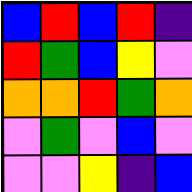[["blue", "red", "blue", "red", "indigo"], ["red", "green", "blue", "yellow", "violet"], ["orange", "orange", "red", "green", "orange"], ["violet", "green", "violet", "blue", "violet"], ["violet", "violet", "yellow", "indigo", "blue"]]